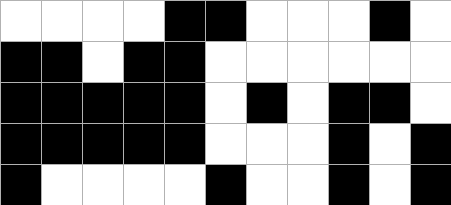[["white", "white", "white", "white", "black", "black", "white", "white", "white", "black", "white"], ["black", "black", "white", "black", "black", "white", "white", "white", "white", "white", "white"], ["black", "black", "black", "black", "black", "white", "black", "white", "black", "black", "white"], ["black", "black", "black", "black", "black", "white", "white", "white", "black", "white", "black"], ["black", "white", "white", "white", "white", "black", "white", "white", "black", "white", "black"]]